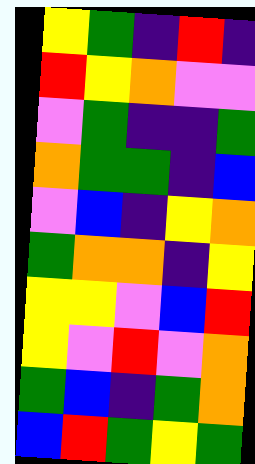[["yellow", "green", "indigo", "red", "indigo"], ["red", "yellow", "orange", "violet", "violet"], ["violet", "green", "indigo", "indigo", "green"], ["orange", "green", "green", "indigo", "blue"], ["violet", "blue", "indigo", "yellow", "orange"], ["green", "orange", "orange", "indigo", "yellow"], ["yellow", "yellow", "violet", "blue", "red"], ["yellow", "violet", "red", "violet", "orange"], ["green", "blue", "indigo", "green", "orange"], ["blue", "red", "green", "yellow", "green"]]